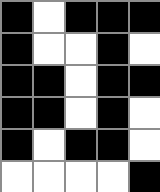[["black", "white", "black", "black", "black"], ["black", "white", "white", "black", "white"], ["black", "black", "white", "black", "black"], ["black", "black", "white", "black", "white"], ["black", "white", "black", "black", "white"], ["white", "white", "white", "white", "black"]]